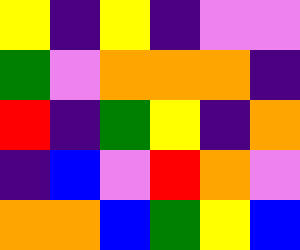[["yellow", "indigo", "yellow", "indigo", "violet", "violet"], ["green", "violet", "orange", "orange", "orange", "indigo"], ["red", "indigo", "green", "yellow", "indigo", "orange"], ["indigo", "blue", "violet", "red", "orange", "violet"], ["orange", "orange", "blue", "green", "yellow", "blue"]]